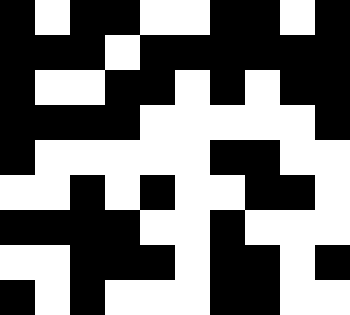[["black", "white", "black", "black", "white", "white", "black", "black", "white", "black"], ["black", "black", "black", "white", "black", "black", "black", "black", "black", "black"], ["black", "white", "white", "black", "black", "white", "black", "white", "black", "black"], ["black", "black", "black", "black", "white", "white", "white", "white", "white", "black"], ["black", "white", "white", "white", "white", "white", "black", "black", "white", "white"], ["white", "white", "black", "white", "black", "white", "white", "black", "black", "white"], ["black", "black", "black", "black", "white", "white", "black", "white", "white", "white"], ["white", "white", "black", "black", "black", "white", "black", "black", "white", "black"], ["black", "white", "black", "white", "white", "white", "black", "black", "white", "white"]]